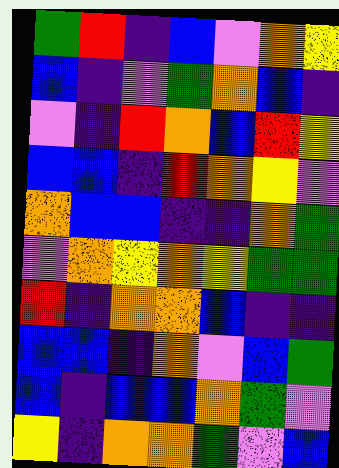[["green", "red", "indigo", "blue", "violet", "orange", "yellow"], ["blue", "indigo", "violet", "green", "orange", "blue", "indigo"], ["violet", "indigo", "red", "orange", "blue", "red", "yellow"], ["blue", "blue", "indigo", "red", "orange", "yellow", "violet"], ["orange", "blue", "blue", "indigo", "indigo", "orange", "green"], ["violet", "orange", "yellow", "orange", "yellow", "green", "green"], ["red", "indigo", "orange", "orange", "blue", "indigo", "indigo"], ["blue", "blue", "indigo", "orange", "violet", "blue", "green"], ["blue", "indigo", "blue", "blue", "orange", "green", "violet"], ["yellow", "indigo", "orange", "orange", "green", "violet", "blue"]]